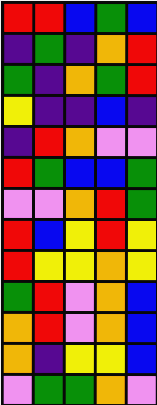[["red", "red", "blue", "green", "blue"], ["indigo", "green", "indigo", "orange", "red"], ["green", "indigo", "orange", "green", "red"], ["yellow", "indigo", "indigo", "blue", "indigo"], ["indigo", "red", "orange", "violet", "violet"], ["red", "green", "blue", "blue", "green"], ["violet", "violet", "orange", "red", "green"], ["red", "blue", "yellow", "red", "yellow"], ["red", "yellow", "yellow", "orange", "yellow"], ["green", "red", "violet", "orange", "blue"], ["orange", "red", "violet", "orange", "blue"], ["orange", "indigo", "yellow", "yellow", "blue"], ["violet", "green", "green", "orange", "violet"]]